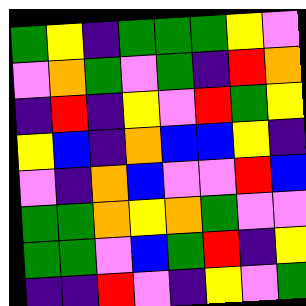[["green", "yellow", "indigo", "green", "green", "green", "yellow", "violet"], ["violet", "orange", "green", "violet", "green", "indigo", "red", "orange"], ["indigo", "red", "indigo", "yellow", "violet", "red", "green", "yellow"], ["yellow", "blue", "indigo", "orange", "blue", "blue", "yellow", "indigo"], ["violet", "indigo", "orange", "blue", "violet", "violet", "red", "blue"], ["green", "green", "orange", "yellow", "orange", "green", "violet", "violet"], ["green", "green", "violet", "blue", "green", "red", "indigo", "yellow"], ["indigo", "indigo", "red", "violet", "indigo", "yellow", "violet", "green"]]